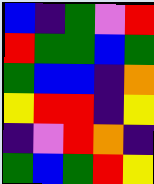[["blue", "indigo", "green", "violet", "red"], ["red", "green", "green", "blue", "green"], ["green", "blue", "blue", "indigo", "orange"], ["yellow", "red", "red", "indigo", "yellow"], ["indigo", "violet", "red", "orange", "indigo"], ["green", "blue", "green", "red", "yellow"]]